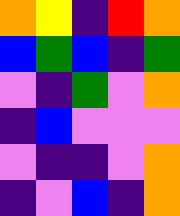[["orange", "yellow", "indigo", "red", "orange"], ["blue", "green", "blue", "indigo", "green"], ["violet", "indigo", "green", "violet", "orange"], ["indigo", "blue", "violet", "violet", "violet"], ["violet", "indigo", "indigo", "violet", "orange"], ["indigo", "violet", "blue", "indigo", "orange"]]